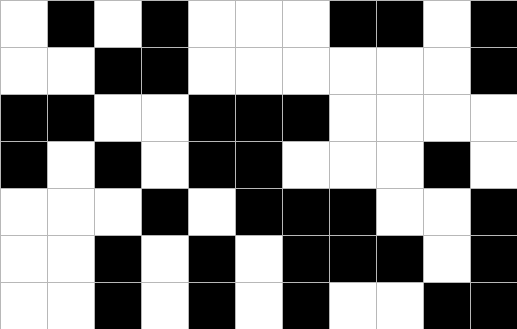[["white", "black", "white", "black", "white", "white", "white", "black", "black", "white", "black"], ["white", "white", "black", "black", "white", "white", "white", "white", "white", "white", "black"], ["black", "black", "white", "white", "black", "black", "black", "white", "white", "white", "white"], ["black", "white", "black", "white", "black", "black", "white", "white", "white", "black", "white"], ["white", "white", "white", "black", "white", "black", "black", "black", "white", "white", "black"], ["white", "white", "black", "white", "black", "white", "black", "black", "black", "white", "black"], ["white", "white", "black", "white", "black", "white", "black", "white", "white", "black", "black"]]